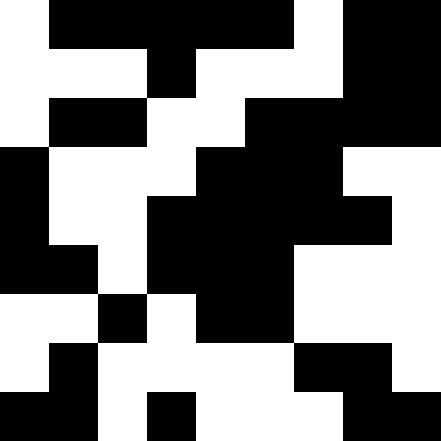[["white", "black", "black", "black", "black", "black", "white", "black", "black"], ["white", "white", "white", "black", "white", "white", "white", "black", "black"], ["white", "black", "black", "white", "white", "black", "black", "black", "black"], ["black", "white", "white", "white", "black", "black", "black", "white", "white"], ["black", "white", "white", "black", "black", "black", "black", "black", "white"], ["black", "black", "white", "black", "black", "black", "white", "white", "white"], ["white", "white", "black", "white", "black", "black", "white", "white", "white"], ["white", "black", "white", "white", "white", "white", "black", "black", "white"], ["black", "black", "white", "black", "white", "white", "white", "black", "black"]]